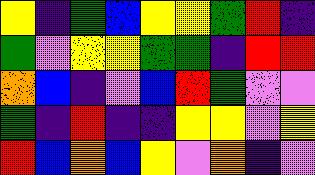[["yellow", "indigo", "green", "blue", "yellow", "yellow", "green", "red", "indigo"], ["green", "violet", "yellow", "yellow", "green", "green", "indigo", "red", "red"], ["orange", "blue", "indigo", "violet", "blue", "red", "green", "violet", "violet"], ["green", "indigo", "red", "indigo", "indigo", "yellow", "yellow", "violet", "yellow"], ["red", "blue", "orange", "blue", "yellow", "violet", "orange", "indigo", "violet"]]